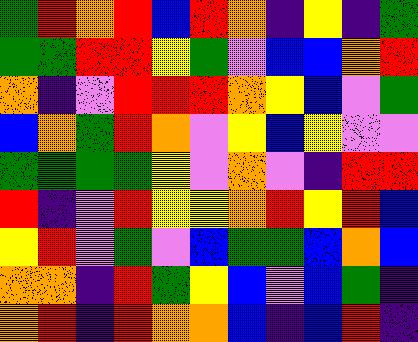[["green", "red", "orange", "red", "blue", "red", "orange", "indigo", "yellow", "indigo", "green"], ["green", "green", "red", "red", "yellow", "green", "violet", "blue", "blue", "orange", "red"], ["orange", "indigo", "violet", "red", "red", "red", "orange", "yellow", "blue", "violet", "green"], ["blue", "orange", "green", "red", "orange", "violet", "yellow", "blue", "yellow", "violet", "violet"], ["green", "green", "green", "green", "yellow", "violet", "orange", "violet", "indigo", "red", "red"], ["red", "indigo", "violet", "red", "yellow", "yellow", "orange", "red", "yellow", "red", "blue"], ["yellow", "red", "violet", "green", "violet", "blue", "green", "green", "blue", "orange", "blue"], ["orange", "orange", "indigo", "red", "green", "yellow", "blue", "violet", "blue", "green", "indigo"], ["orange", "red", "indigo", "red", "orange", "orange", "blue", "indigo", "blue", "red", "indigo"]]